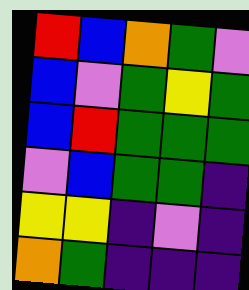[["red", "blue", "orange", "green", "violet"], ["blue", "violet", "green", "yellow", "green"], ["blue", "red", "green", "green", "green"], ["violet", "blue", "green", "green", "indigo"], ["yellow", "yellow", "indigo", "violet", "indigo"], ["orange", "green", "indigo", "indigo", "indigo"]]